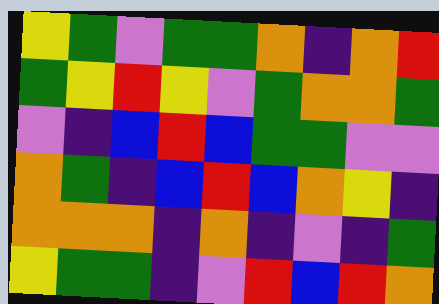[["yellow", "green", "violet", "green", "green", "orange", "indigo", "orange", "red"], ["green", "yellow", "red", "yellow", "violet", "green", "orange", "orange", "green"], ["violet", "indigo", "blue", "red", "blue", "green", "green", "violet", "violet"], ["orange", "green", "indigo", "blue", "red", "blue", "orange", "yellow", "indigo"], ["orange", "orange", "orange", "indigo", "orange", "indigo", "violet", "indigo", "green"], ["yellow", "green", "green", "indigo", "violet", "red", "blue", "red", "orange"]]